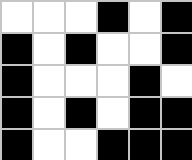[["white", "white", "white", "black", "white", "black"], ["black", "white", "black", "white", "white", "black"], ["black", "white", "white", "white", "black", "white"], ["black", "white", "black", "white", "black", "black"], ["black", "white", "white", "black", "black", "black"]]